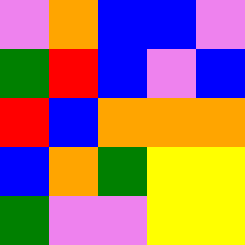[["violet", "orange", "blue", "blue", "violet"], ["green", "red", "blue", "violet", "blue"], ["red", "blue", "orange", "orange", "orange"], ["blue", "orange", "green", "yellow", "yellow"], ["green", "violet", "violet", "yellow", "yellow"]]